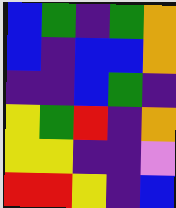[["blue", "green", "indigo", "green", "orange"], ["blue", "indigo", "blue", "blue", "orange"], ["indigo", "indigo", "blue", "green", "indigo"], ["yellow", "green", "red", "indigo", "orange"], ["yellow", "yellow", "indigo", "indigo", "violet"], ["red", "red", "yellow", "indigo", "blue"]]